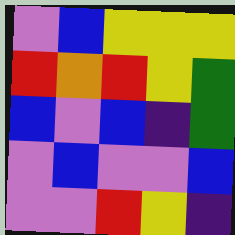[["violet", "blue", "yellow", "yellow", "yellow"], ["red", "orange", "red", "yellow", "green"], ["blue", "violet", "blue", "indigo", "green"], ["violet", "blue", "violet", "violet", "blue"], ["violet", "violet", "red", "yellow", "indigo"]]